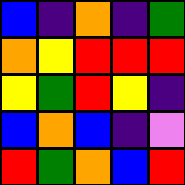[["blue", "indigo", "orange", "indigo", "green"], ["orange", "yellow", "red", "red", "red"], ["yellow", "green", "red", "yellow", "indigo"], ["blue", "orange", "blue", "indigo", "violet"], ["red", "green", "orange", "blue", "red"]]